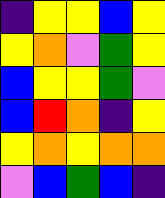[["indigo", "yellow", "yellow", "blue", "yellow"], ["yellow", "orange", "violet", "green", "yellow"], ["blue", "yellow", "yellow", "green", "violet"], ["blue", "red", "orange", "indigo", "yellow"], ["yellow", "orange", "yellow", "orange", "orange"], ["violet", "blue", "green", "blue", "indigo"]]